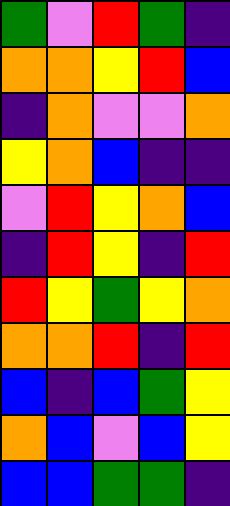[["green", "violet", "red", "green", "indigo"], ["orange", "orange", "yellow", "red", "blue"], ["indigo", "orange", "violet", "violet", "orange"], ["yellow", "orange", "blue", "indigo", "indigo"], ["violet", "red", "yellow", "orange", "blue"], ["indigo", "red", "yellow", "indigo", "red"], ["red", "yellow", "green", "yellow", "orange"], ["orange", "orange", "red", "indigo", "red"], ["blue", "indigo", "blue", "green", "yellow"], ["orange", "blue", "violet", "blue", "yellow"], ["blue", "blue", "green", "green", "indigo"]]